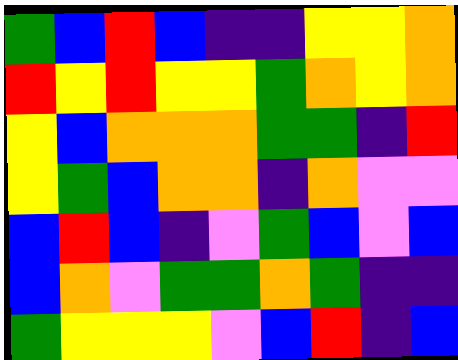[["green", "blue", "red", "blue", "indigo", "indigo", "yellow", "yellow", "orange"], ["red", "yellow", "red", "yellow", "yellow", "green", "orange", "yellow", "orange"], ["yellow", "blue", "orange", "orange", "orange", "green", "green", "indigo", "red"], ["yellow", "green", "blue", "orange", "orange", "indigo", "orange", "violet", "violet"], ["blue", "red", "blue", "indigo", "violet", "green", "blue", "violet", "blue"], ["blue", "orange", "violet", "green", "green", "orange", "green", "indigo", "indigo"], ["green", "yellow", "yellow", "yellow", "violet", "blue", "red", "indigo", "blue"]]